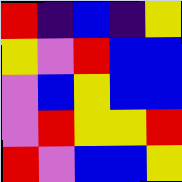[["red", "indigo", "blue", "indigo", "yellow"], ["yellow", "violet", "red", "blue", "blue"], ["violet", "blue", "yellow", "blue", "blue"], ["violet", "red", "yellow", "yellow", "red"], ["red", "violet", "blue", "blue", "yellow"]]